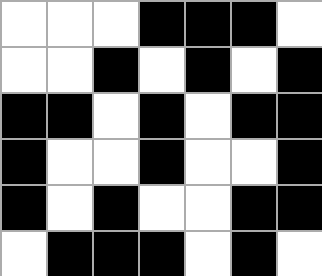[["white", "white", "white", "black", "black", "black", "white"], ["white", "white", "black", "white", "black", "white", "black"], ["black", "black", "white", "black", "white", "black", "black"], ["black", "white", "white", "black", "white", "white", "black"], ["black", "white", "black", "white", "white", "black", "black"], ["white", "black", "black", "black", "white", "black", "white"]]